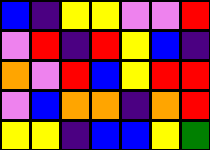[["blue", "indigo", "yellow", "yellow", "violet", "violet", "red"], ["violet", "red", "indigo", "red", "yellow", "blue", "indigo"], ["orange", "violet", "red", "blue", "yellow", "red", "red"], ["violet", "blue", "orange", "orange", "indigo", "orange", "red"], ["yellow", "yellow", "indigo", "blue", "blue", "yellow", "green"]]